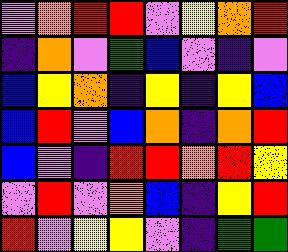[["violet", "orange", "red", "red", "violet", "yellow", "orange", "red"], ["indigo", "orange", "violet", "green", "blue", "violet", "indigo", "violet"], ["blue", "yellow", "orange", "indigo", "yellow", "indigo", "yellow", "blue"], ["blue", "red", "violet", "blue", "orange", "indigo", "orange", "red"], ["blue", "violet", "indigo", "red", "red", "orange", "red", "yellow"], ["violet", "red", "violet", "orange", "blue", "indigo", "yellow", "red"], ["red", "violet", "yellow", "yellow", "violet", "indigo", "green", "green"]]